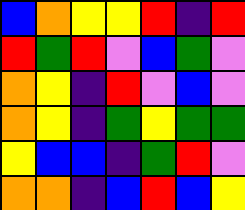[["blue", "orange", "yellow", "yellow", "red", "indigo", "red"], ["red", "green", "red", "violet", "blue", "green", "violet"], ["orange", "yellow", "indigo", "red", "violet", "blue", "violet"], ["orange", "yellow", "indigo", "green", "yellow", "green", "green"], ["yellow", "blue", "blue", "indigo", "green", "red", "violet"], ["orange", "orange", "indigo", "blue", "red", "blue", "yellow"]]